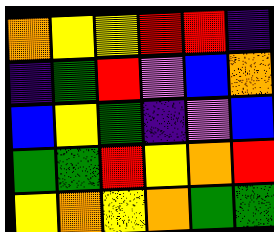[["orange", "yellow", "yellow", "red", "red", "indigo"], ["indigo", "green", "red", "violet", "blue", "orange"], ["blue", "yellow", "green", "indigo", "violet", "blue"], ["green", "green", "red", "yellow", "orange", "red"], ["yellow", "orange", "yellow", "orange", "green", "green"]]